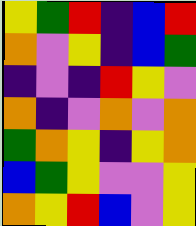[["yellow", "green", "red", "indigo", "blue", "red"], ["orange", "violet", "yellow", "indigo", "blue", "green"], ["indigo", "violet", "indigo", "red", "yellow", "violet"], ["orange", "indigo", "violet", "orange", "violet", "orange"], ["green", "orange", "yellow", "indigo", "yellow", "orange"], ["blue", "green", "yellow", "violet", "violet", "yellow"], ["orange", "yellow", "red", "blue", "violet", "yellow"]]